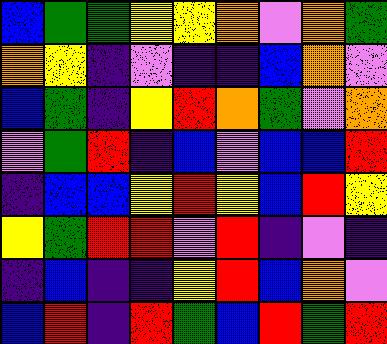[["blue", "green", "green", "yellow", "yellow", "orange", "violet", "orange", "green"], ["orange", "yellow", "indigo", "violet", "indigo", "indigo", "blue", "orange", "violet"], ["blue", "green", "indigo", "yellow", "red", "orange", "green", "violet", "orange"], ["violet", "green", "red", "indigo", "blue", "violet", "blue", "blue", "red"], ["indigo", "blue", "blue", "yellow", "red", "yellow", "blue", "red", "yellow"], ["yellow", "green", "red", "red", "violet", "red", "indigo", "violet", "indigo"], ["indigo", "blue", "indigo", "indigo", "yellow", "red", "blue", "orange", "violet"], ["blue", "red", "indigo", "red", "green", "blue", "red", "green", "red"]]